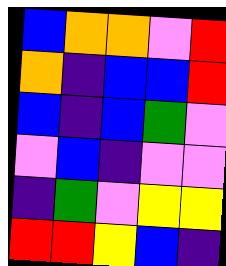[["blue", "orange", "orange", "violet", "red"], ["orange", "indigo", "blue", "blue", "red"], ["blue", "indigo", "blue", "green", "violet"], ["violet", "blue", "indigo", "violet", "violet"], ["indigo", "green", "violet", "yellow", "yellow"], ["red", "red", "yellow", "blue", "indigo"]]